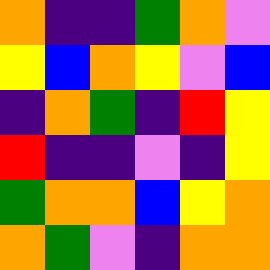[["orange", "indigo", "indigo", "green", "orange", "violet"], ["yellow", "blue", "orange", "yellow", "violet", "blue"], ["indigo", "orange", "green", "indigo", "red", "yellow"], ["red", "indigo", "indigo", "violet", "indigo", "yellow"], ["green", "orange", "orange", "blue", "yellow", "orange"], ["orange", "green", "violet", "indigo", "orange", "orange"]]